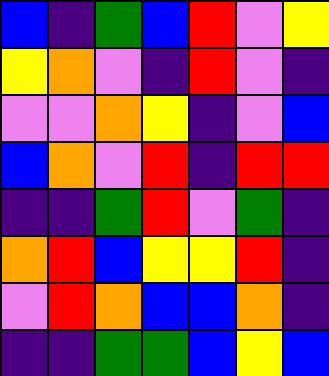[["blue", "indigo", "green", "blue", "red", "violet", "yellow"], ["yellow", "orange", "violet", "indigo", "red", "violet", "indigo"], ["violet", "violet", "orange", "yellow", "indigo", "violet", "blue"], ["blue", "orange", "violet", "red", "indigo", "red", "red"], ["indigo", "indigo", "green", "red", "violet", "green", "indigo"], ["orange", "red", "blue", "yellow", "yellow", "red", "indigo"], ["violet", "red", "orange", "blue", "blue", "orange", "indigo"], ["indigo", "indigo", "green", "green", "blue", "yellow", "blue"]]